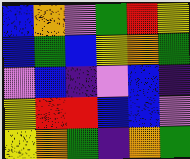[["blue", "orange", "violet", "green", "red", "yellow"], ["blue", "green", "blue", "yellow", "orange", "green"], ["violet", "blue", "indigo", "violet", "blue", "indigo"], ["yellow", "red", "red", "blue", "blue", "violet"], ["yellow", "orange", "green", "indigo", "orange", "green"]]